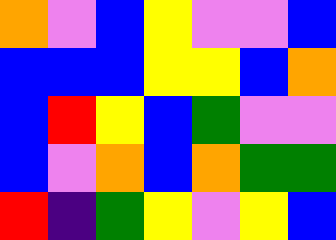[["orange", "violet", "blue", "yellow", "violet", "violet", "blue"], ["blue", "blue", "blue", "yellow", "yellow", "blue", "orange"], ["blue", "red", "yellow", "blue", "green", "violet", "violet"], ["blue", "violet", "orange", "blue", "orange", "green", "green"], ["red", "indigo", "green", "yellow", "violet", "yellow", "blue"]]